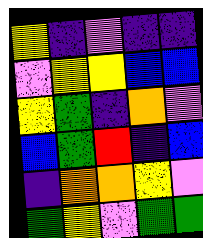[["yellow", "indigo", "violet", "indigo", "indigo"], ["violet", "yellow", "yellow", "blue", "blue"], ["yellow", "green", "indigo", "orange", "violet"], ["blue", "green", "red", "indigo", "blue"], ["indigo", "orange", "orange", "yellow", "violet"], ["green", "yellow", "violet", "green", "green"]]